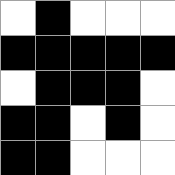[["white", "black", "white", "white", "white"], ["black", "black", "black", "black", "black"], ["white", "black", "black", "black", "white"], ["black", "black", "white", "black", "white"], ["black", "black", "white", "white", "white"]]